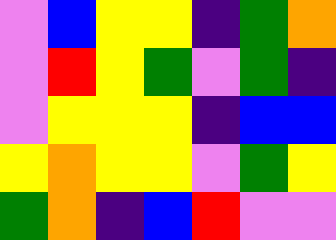[["violet", "blue", "yellow", "yellow", "indigo", "green", "orange"], ["violet", "red", "yellow", "green", "violet", "green", "indigo"], ["violet", "yellow", "yellow", "yellow", "indigo", "blue", "blue"], ["yellow", "orange", "yellow", "yellow", "violet", "green", "yellow"], ["green", "orange", "indigo", "blue", "red", "violet", "violet"]]